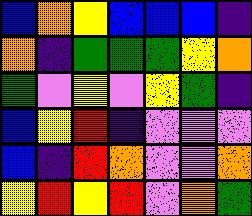[["blue", "orange", "yellow", "blue", "blue", "blue", "indigo"], ["orange", "indigo", "green", "green", "green", "yellow", "orange"], ["green", "violet", "yellow", "violet", "yellow", "green", "indigo"], ["blue", "yellow", "red", "indigo", "violet", "violet", "violet"], ["blue", "indigo", "red", "orange", "violet", "violet", "orange"], ["yellow", "red", "yellow", "red", "violet", "orange", "green"]]